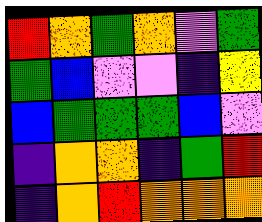[["red", "orange", "green", "orange", "violet", "green"], ["green", "blue", "violet", "violet", "indigo", "yellow"], ["blue", "green", "green", "green", "blue", "violet"], ["indigo", "orange", "orange", "indigo", "green", "red"], ["indigo", "orange", "red", "orange", "orange", "orange"]]